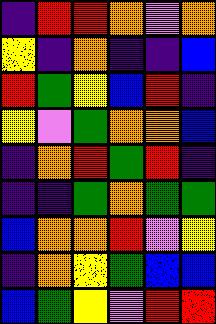[["indigo", "red", "red", "orange", "violet", "orange"], ["yellow", "indigo", "orange", "indigo", "indigo", "blue"], ["red", "green", "yellow", "blue", "red", "indigo"], ["yellow", "violet", "green", "orange", "orange", "blue"], ["indigo", "orange", "red", "green", "red", "indigo"], ["indigo", "indigo", "green", "orange", "green", "green"], ["blue", "orange", "orange", "red", "violet", "yellow"], ["indigo", "orange", "yellow", "green", "blue", "blue"], ["blue", "green", "yellow", "violet", "red", "red"]]